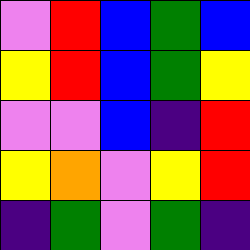[["violet", "red", "blue", "green", "blue"], ["yellow", "red", "blue", "green", "yellow"], ["violet", "violet", "blue", "indigo", "red"], ["yellow", "orange", "violet", "yellow", "red"], ["indigo", "green", "violet", "green", "indigo"]]